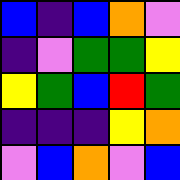[["blue", "indigo", "blue", "orange", "violet"], ["indigo", "violet", "green", "green", "yellow"], ["yellow", "green", "blue", "red", "green"], ["indigo", "indigo", "indigo", "yellow", "orange"], ["violet", "blue", "orange", "violet", "blue"]]